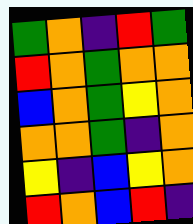[["green", "orange", "indigo", "red", "green"], ["red", "orange", "green", "orange", "orange"], ["blue", "orange", "green", "yellow", "orange"], ["orange", "orange", "green", "indigo", "orange"], ["yellow", "indigo", "blue", "yellow", "orange"], ["red", "orange", "blue", "red", "indigo"]]